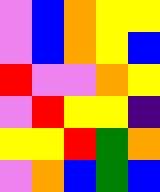[["violet", "blue", "orange", "yellow", "yellow"], ["violet", "blue", "orange", "yellow", "blue"], ["red", "violet", "violet", "orange", "yellow"], ["violet", "red", "yellow", "yellow", "indigo"], ["yellow", "yellow", "red", "green", "orange"], ["violet", "orange", "blue", "green", "blue"]]